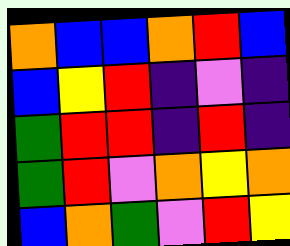[["orange", "blue", "blue", "orange", "red", "blue"], ["blue", "yellow", "red", "indigo", "violet", "indigo"], ["green", "red", "red", "indigo", "red", "indigo"], ["green", "red", "violet", "orange", "yellow", "orange"], ["blue", "orange", "green", "violet", "red", "yellow"]]